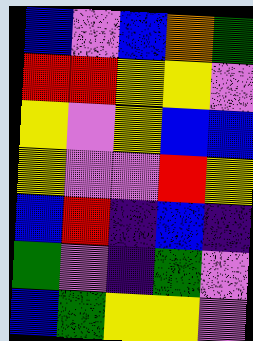[["blue", "violet", "blue", "orange", "green"], ["red", "red", "yellow", "yellow", "violet"], ["yellow", "violet", "yellow", "blue", "blue"], ["yellow", "violet", "violet", "red", "yellow"], ["blue", "red", "indigo", "blue", "indigo"], ["green", "violet", "indigo", "green", "violet"], ["blue", "green", "yellow", "yellow", "violet"]]